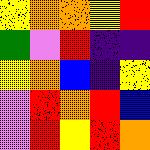[["yellow", "orange", "orange", "yellow", "red"], ["green", "violet", "red", "indigo", "indigo"], ["yellow", "orange", "blue", "indigo", "yellow"], ["violet", "red", "orange", "red", "blue"], ["violet", "red", "yellow", "red", "orange"]]